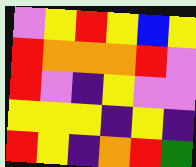[["violet", "yellow", "red", "yellow", "blue", "yellow"], ["red", "orange", "orange", "orange", "red", "violet"], ["red", "violet", "indigo", "yellow", "violet", "violet"], ["yellow", "yellow", "yellow", "indigo", "yellow", "indigo"], ["red", "yellow", "indigo", "orange", "red", "green"]]